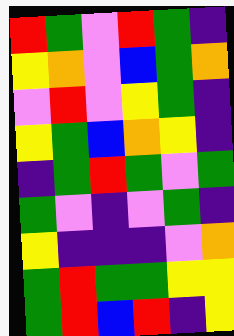[["red", "green", "violet", "red", "green", "indigo"], ["yellow", "orange", "violet", "blue", "green", "orange"], ["violet", "red", "violet", "yellow", "green", "indigo"], ["yellow", "green", "blue", "orange", "yellow", "indigo"], ["indigo", "green", "red", "green", "violet", "green"], ["green", "violet", "indigo", "violet", "green", "indigo"], ["yellow", "indigo", "indigo", "indigo", "violet", "orange"], ["green", "red", "green", "green", "yellow", "yellow"], ["green", "red", "blue", "red", "indigo", "yellow"]]